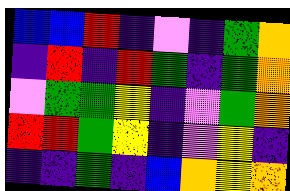[["blue", "blue", "red", "indigo", "violet", "indigo", "green", "orange"], ["indigo", "red", "indigo", "red", "green", "indigo", "green", "orange"], ["violet", "green", "green", "yellow", "indigo", "violet", "green", "orange"], ["red", "red", "green", "yellow", "indigo", "violet", "yellow", "indigo"], ["indigo", "indigo", "green", "indigo", "blue", "orange", "yellow", "orange"]]